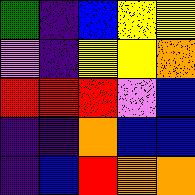[["green", "indigo", "blue", "yellow", "yellow"], ["violet", "indigo", "yellow", "yellow", "orange"], ["red", "red", "red", "violet", "blue"], ["indigo", "indigo", "orange", "blue", "blue"], ["indigo", "blue", "red", "orange", "orange"]]